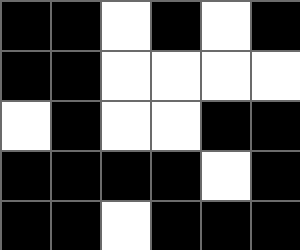[["black", "black", "white", "black", "white", "black"], ["black", "black", "white", "white", "white", "white"], ["white", "black", "white", "white", "black", "black"], ["black", "black", "black", "black", "white", "black"], ["black", "black", "white", "black", "black", "black"]]